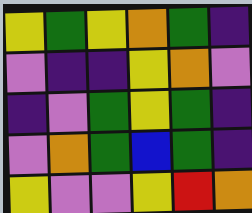[["yellow", "green", "yellow", "orange", "green", "indigo"], ["violet", "indigo", "indigo", "yellow", "orange", "violet"], ["indigo", "violet", "green", "yellow", "green", "indigo"], ["violet", "orange", "green", "blue", "green", "indigo"], ["yellow", "violet", "violet", "yellow", "red", "orange"]]